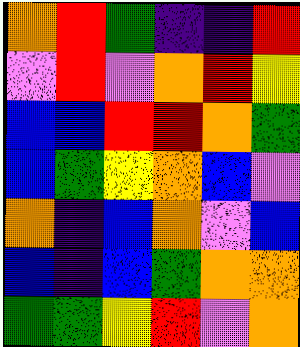[["orange", "red", "green", "indigo", "indigo", "red"], ["violet", "red", "violet", "orange", "red", "yellow"], ["blue", "blue", "red", "red", "orange", "green"], ["blue", "green", "yellow", "orange", "blue", "violet"], ["orange", "indigo", "blue", "orange", "violet", "blue"], ["blue", "indigo", "blue", "green", "orange", "orange"], ["green", "green", "yellow", "red", "violet", "orange"]]